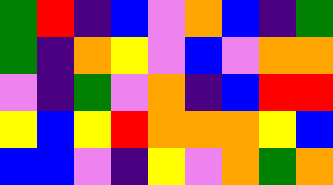[["green", "red", "indigo", "blue", "violet", "orange", "blue", "indigo", "green"], ["green", "indigo", "orange", "yellow", "violet", "blue", "violet", "orange", "orange"], ["violet", "indigo", "green", "violet", "orange", "indigo", "blue", "red", "red"], ["yellow", "blue", "yellow", "red", "orange", "orange", "orange", "yellow", "blue"], ["blue", "blue", "violet", "indigo", "yellow", "violet", "orange", "green", "orange"]]